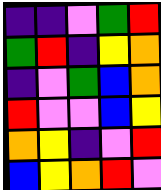[["indigo", "indigo", "violet", "green", "red"], ["green", "red", "indigo", "yellow", "orange"], ["indigo", "violet", "green", "blue", "orange"], ["red", "violet", "violet", "blue", "yellow"], ["orange", "yellow", "indigo", "violet", "red"], ["blue", "yellow", "orange", "red", "violet"]]